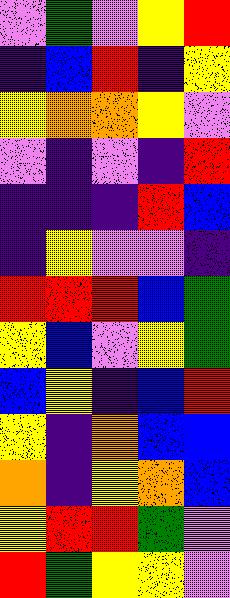[["violet", "green", "violet", "yellow", "red"], ["indigo", "blue", "red", "indigo", "yellow"], ["yellow", "orange", "orange", "yellow", "violet"], ["violet", "indigo", "violet", "indigo", "red"], ["indigo", "indigo", "indigo", "red", "blue"], ["indigo", "yellow", "violet", "violet", "indigo"], ["red", "red", "red", "blue", "green"], ["yellow", "blue", "violet", "yellow", "green"], ["blue", "yellow", "indigo", "blue", "red"], ["yellow", "indigo", "orange", "blue", "blue"], ["orange", "indigo", "yellow", "orange", "blue"], ["yellow", "red", "red", "green", "violet"], ["red", "green", "yellow", "yellow", "violet"]]